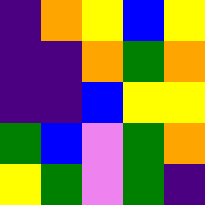[["indigo", "orange", "yellow", "blue", "yellow"], ["indigo", "indigo", "orange", "green", "orange"], ["indigo", "indigo", "blue", "yellow", "yellow"], ["green", "blue", "violet", "green", "orange"], ["yellow", "green", "violet", "green", "indigo"]]